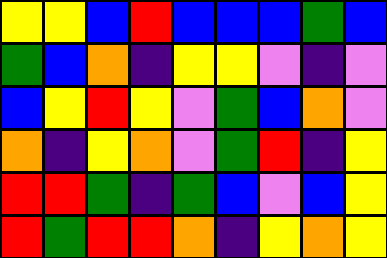[["yellow", "yellow", "blue", "red", "blue", "blue", "blue", "green", "blue"], ["green", "blue", "orange", "indigo", "yellow", "yellow", "violet", "indigo", "violet"], ["blue", "yellow", "red", "yellow", "violet", "green", "blue", "orange", "violet"], ["orange", "indigo", "yellow", "orange", "violet", "green", "red", "indigo", "yellow"], ["red", "red", "green", "indigo", "green", "blue", "violet", "blue", "yellow"], ["red", "green", "red", "red", "orange", "indigo", "yellow", "orange", "yellow"]]